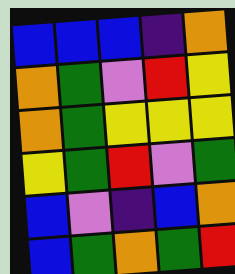[["blue", "blue", "blue", "indigo", "orange"], ["orange", "green", "violet", "red", "yellow"], ["orange", "green", "yellow", "yellow", "yellow"], ["yellow", "green", "red", "violet", "green"], ["blue", "violet", "indigo", "blue", "orange"], ["blue", "green", "orange", "green", "red"]]